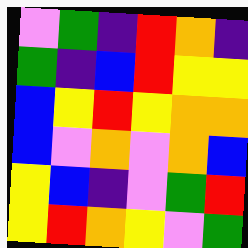[["violet", "green", "indigo", "red", "orange", "indigo"], ["green", "indigo", "blue", "red", "yellow", "yellow"], ["blue", "yellow", "red", "yellow", "orange", "orange"], ["blue", "violet", "orange", "violet", "orange", "blue"], ["yellow", "blue", "indigo", "violet", "green", "red"], ["yellow", "red", "orange", "yellow", "violet", "green"]]